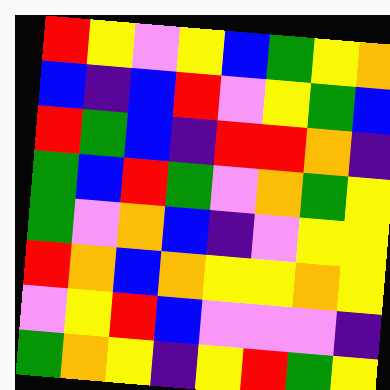[["red", "yellow", "violet", "yellow", "blue", "green", "yellow", "orange"], ["blue", "indigo", "blue", "red", "violet", "yellow", "green", "blue"], ["red", "green", "blue", "indigo", "red", "red", "orange", "indigo"], ["green", "blue", "red", "green", "violet", "orange", "green", "yellow"], ["green", "violet", "orange", "blue", "indigo", "violet", "yellow", "yellow"], ["red", "orange", "blue", "orange", "yellow", "yellow", "orange", "yellow"], ["violet", "yellow", "red", "blue", "violet", "violet", "violet", "indigo"], ["green", "orange", "yellow", "indigo", "yellow", "red", "green", "yellow"]]